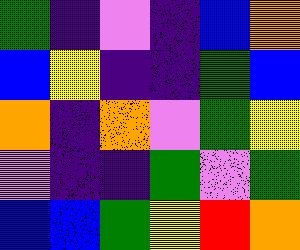[["green", "indigo", "violet", "indigo", "blue", "orange"], ["blue", "yellow", "indigo", "indigo", "green", "blue"], ["orange", "indigo", "orange", "violet", "green", "yellow"], ["violet", "indigo", "indigo", "green", "violet", "green"], ["blue", "blue", "green", "yellow", "red", "orange"]]